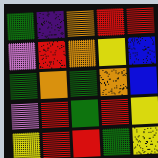[["green", "indigo", "orange", "red", "red"], ["violet", "red", "orange", "yellow", "blue"], ["green", "orange", "green", "orange", "blue"], ["violet", "red", "green", "red", "yellow"], ["yellow", "red", "red", "green", "yellow"]]